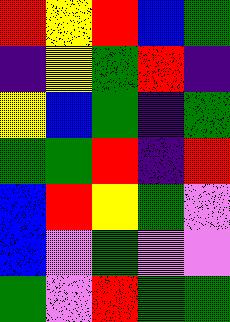[["red", "yellow", "red", "blue", "green"], ["indigo", "yellow", "green", "red", "indigo"], ["yellow", "blue", "green", "indigo", "green"], ["green", "green", "red", "indigo", "red"], ["blue", "red", "yellow", "green", "violet"], ["blue", "violet", "green", "violet", "violet"], ["green", "violet", "red", "green", "green"]]